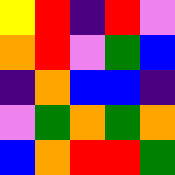[["yellow", "red", "indigo", "red", "violet"], ["orange", "red", "violet", "green", "blue"], ["indigo", "orange", "blue", "blue", "indigo"], ["violet", "green", "orange", "green", "orange"], ["blue", "orange", "red", "red", "green"]]